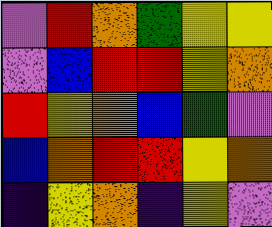[["violet", "red", "orange", "green", "yellow", "yellow"], ["violet", "blue", "red", "red", "yellow", "orange"], ["red", "yellow", "orange", "blue", "green", "violet"], ["blue", "orange", "red", "red", "yellow", "orange"], ["indigo", "yellow", "orange", "indigo", "yellow", "violet"]]